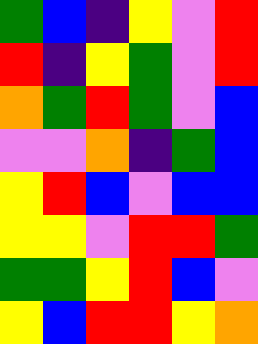[["green", "blue", "indigo", "yellow", "violet", "red"], ["red", "indigo", "yellow", "green", "violet", "red"], ["orange", "green", "red", "green", "violet", "blue"], ["violet", "violet", "orange", "indigo", "green", "blue"], ["yellow", "red", "blue", "violet", "blue", "blue"], ["yellow", "yellow", "violet", "red", "red", "green"], ["green", "green", "yellow", "red", "blue", "violet"], ["yellow", "blue", "red", "red", "yellow", "orange"]]